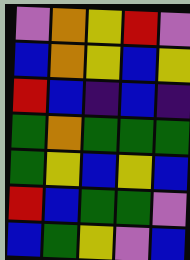[["violet", "orange", "yellow", "red", "violet"], ["blue", "orange", "yellow", "blue", "yellow"], ["red", "blue", "indigo", "blue", "indigo"], ["green", "orange", "green", "green", "green"], ["green", "yellow", "blue", "yellow", "blue"], ["red", "blue", "green", "green", "violet"], ["blue", "green", "yellow", "violet", "blue"]]